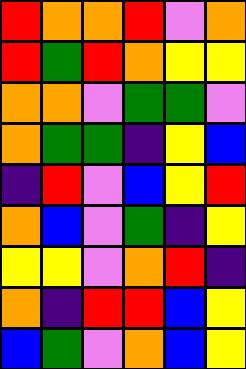[["red", "orange", "orange", "red", "violet", "orange"], ["red", "green", "red", "orange", "yellow", "yellow"], ["orange", "orange", "violet", "green", "green", "violet"], ["orange", "green", "green", "indigo", "yellow", "blue"], ["indigo", "red", "violet", "blue", "yellow", "red"], ["orange", "blue", "violet", "green", "indigo", "yellow"], ["yellow", "yellow", "violet", "orange", "red", "indigo"], ["orange", "indigo", "red", "red", "blue", "yellow"], ["blue", "green", "violet", "orange", "blue", "yellow"]]